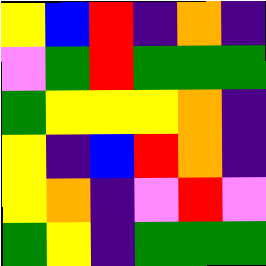[["yellow", "blue", "red", "indigo", "orange", "indigo"], ["violet", "green", "red", "green", "green", "green"], ["green", "yellow", "yellow", "yellow", "orange", "indigo"], ["yellow", "indigo", "blue", "red", "orange", "indigo"], ["yellow", "orange", "indigo", "violet", "red", "violet"], ["green", "yellow", "indigo", "green", "green", "green"]]